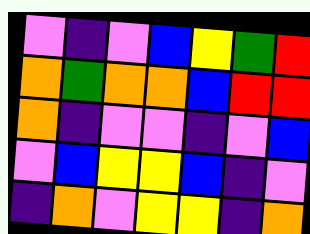[["violet", "indigo", "violet", "blue", "yellow", "green", "red"], ["orange", "green", "orange", "orange", "blue", "red", "red"], ["orange", "indigo", "violet", "violet", "indigo", "violet", "blue"], ["violet", "blue", "yellow", "yellow", "blue", "indigo", "violet"], ["indigo", "orange", "violet", "yellow", "yellow", "indigo", "orange"]]